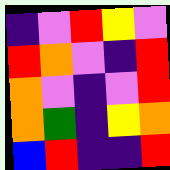[["indigo", "violet", "red", "yellow", "violet"], ["red", "orange", "violet", "indigo", "red"], ["orange", "violet", "indigo", "violet", "red"], ["orange", "green", "indigo", "yellow", "orange"], ["blue", "red", "indigo", "indigo", "red"]]